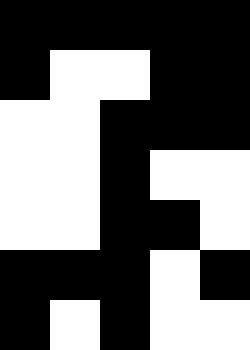[["black", "black", "black", "black", "black"], ["black", "white", "white", "black", "black"], ["white", "white", "black", "black", "black"], ["white", "white", "black", "white", "white"], ["white", "white", "black", "black", "white"], ["black", "black", "black", "white", "black"], ["black", "white", "black", "white", "white"]]